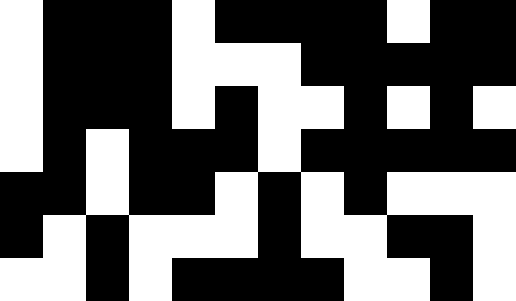[["white", "black", "black", "black", "white", "black", "black", "black", "black", "white", "black", "black"], ["white", "black", "black", "black", "white", "white", "white", "black", "black", "black", "black", "black"], ["white", "black", "black", "black", "white", "black", "white", "white", "black", "white", "black", "white"], ["white", "black", "white", "black", "black", "black", "white", "black", "black", "black", "black", "black"], ["black", "black", "white", "black", "black", "white", "black", "white", "black", "white", "white", "white"], ["black", "white", "black", "white", "white", "white", "black", "white", "white", "black", "black", "white"], ["white", "white", "black", "white", "black", "black", "black", "black", "white", "white", "black", "white"]]